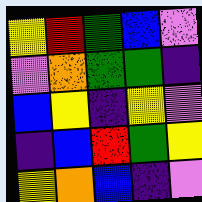[["yellow", "red", "green", "blue", "violet"], ["violet", "orange", "green", "green", "indigo"], ["blue", "yellow", "indigo", "yellow", "violet"], ["indigo", "blue", "red", "green", "yellow"], ["yellow", "orange", "blue", "indigo", "violet"]]